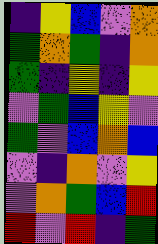[["indigo", "yellow", "blue", "violet", "orange"], ["green", "orange", "green", "indigo", "orange"], ["green", "indigo", "yellow", "indigo", "yellow"], ["violet", "green", "blue", "yellow", "violet"], ["green", "violet", "blue", "orange", "blue"], ["violet", "indigo", "orange", "violet", "yellow"], ["violet", "orange", "green", "blue", "red"], ["red", "violet", "red", "indigo", "green"]]